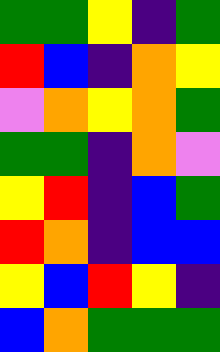[["green", "green", "yellow", "indigo", "green"], ["red", "blue", "indigo", "orange", "yellow"], ["violet", "orange", "yellow", "orange", "green"], ["green", "green", "indigo", "orange", "violet"], ["yellow", "red", "indigo", "blue", "green"], ["red", "orange", "indigo", "blue", "blue"], ["yellow", "blue", "red", "yellow", "indigo"], ["blue", "orange", "green", "green", "green"]]